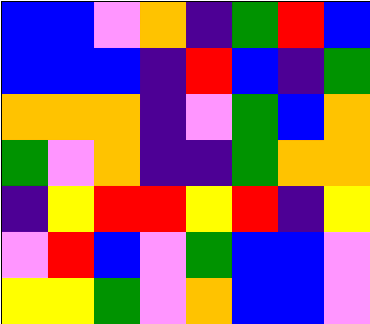[["blue", "blue", "violet", "orange", "indigo", "green", "red", "blue"], ["blue", "blue", "blue", "indigo", "red", "blue", "indigo", "green"], ["orange", "orange", "orange", "indigo", "violet", "green", "blue", "orange"], ["green", "violet", "orange", "indigo", "indigo", "green", "orange", "orange"], ["indigo", "yellow", "red", "red", "yellow", "red", "indigo", "yellow"], ["violet", "red", "blue", "violet", "green", "blue", "blue", "violet"], ["yellow", "yellow", "green", "violet", "orange", "blue", "blue", "violet"]]